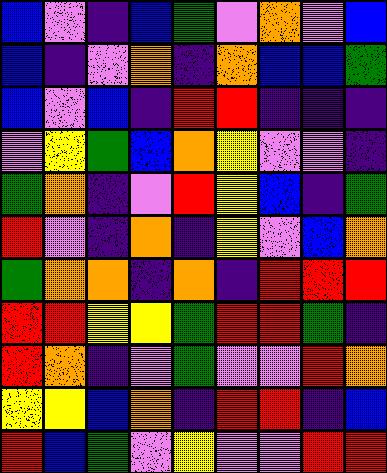[["blue", "violet", "indigo", "blue", "green", "violet", "orange", "violet", "blue"], ["blue", "indigo", "violet", "orange", "indigo", "orange", "blue", "blue", "green"], ["blue", "violet", "blue", "indigo", "red", "red", "indigo", "indigo", "indigo"], ["violet", "yellow", "green", "blue", "orange", "yellow", "violet", "violet", "indigo"], ["green", "orange", "indigo", "violet", "red", "yellow", "blue", "indigo", "green"], ["red", "violet", "indigo", "orange", "indigo", "yellow", "violet", "blue", "orange"], ["green", "orange", "orange", "indigo", "orange", "indigo", "red", "red", "red"], ["red", "red", "yellow", "yellow", "green", "red", "red", "green", "indigo"], ["red", "orange", "indigo", "violet", "green", "violet", "violet", "red", "orange"], ["yellow", "yellow", "blue", "orange", "indigo", "red", "red", "indigo", "blue"], ["red", "blue", "green", "violet", "yellow", "violet", "violet", "red", "red"]]